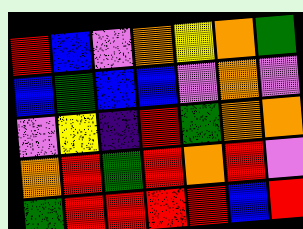[["red", "blue", "violet", "orange", "yellow", "orange", "green"], ["blue", "green", "blue", "blue", "violet", "orange", "violet"], ["violet", "yellow", "indigo", "red", "green", "orange", "orange"], ["orange", "red", "green", "red", "orange", "red", "violet"], ["green", "red", "red", "red", "red", "blue", "red"]]